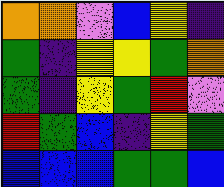[["orange", "orange", "violet", "blue", "yellow", "indigo"], ["green", "indigo", "yellow", "yellow", "green", "orange"], ["green", "indigo", "yellow", "green", "red", "violet"], ["red", "green", "blue", "indigo", "yellow", "green"], ["blue", "blue", "blue", "green", "green", "blue"]]